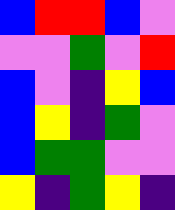[["blue", "red", "red", "blue", "violet"], ["violet", "violet", "green", "violet", "red"], ["blue", "violet", "indigo", "yellow", "blue"], ["blue", "yellow", "indigo", "green", "violet"], ["blue", "green", "green", "violet", "violet"], ["yellow", "indigo", "green", "yellow", "indigo"]]